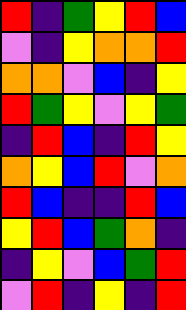[["red", "indigo", "green", "yellow", "red", "blue"], ["violet", "indigo", "yellow", "orange", "orange", "red"], ["orange", "orange", "violet", "blue", "indigo", "yellow"], ["red", "green", "yellow", "violet", "yellow", "green"], ["indigo", "red", "blue", "indigo", "red", "yellow"], ["orange", "yellow", "blue", "red", "violet", "orange"], ["red", "blue", "indigo", "indigo", "red", "blue"], ["yellow", "red", "blue", "green", "orange", "indigo"], ["indigo", "yellow", "violet", "blue", "green", "red"], ["violet", "red", "indigo", "yellow", "indigo", "red"]]